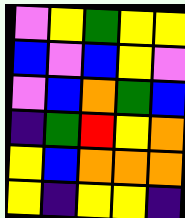[["violet", "yellow", "green", "yellow", "yellow"], ["blue", "violet", "blue", "yellow", "violet"], ["violet", "blue", "orange", "green", "blue"], ["indigo", "green", "red", "yellow", "orange"], ["yellow", "blue", "orange", "orange", "orange"], ["yellow", "indigo", "yellow", "yellow", "indigo"]]